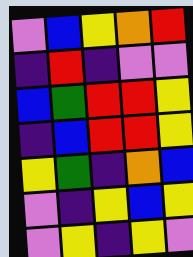[["violet", "blue", "yellow", "orange", "red"], ["indigo", "red", "indigo", "violet", "violet"], ["blue", "green", "red", "red", "yellow"], ["indigo", "blue", "red", "red", "yellow"], ["yellow", "green", "indigo", "orange", "blue"], ["violet", "indigo", "yellow", "blue", "yellow"], ["violet", "yellow", "indigo", "yellow", "violet"]]